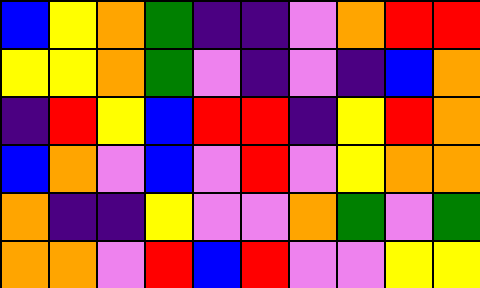[["blue", "yellow", "orange", "green", "indigo", "indigo", "violet", "orange", "red", "red"], ["yellow", "yellow", "orange", "green", "violet", "indigo", "violet", "indigo", "blue", "orange"], ["indigo", "red", "yellow", "blue", "red", "red", "indigo", "yellow", "red", "orange"], ["blue", "orange", "violet", "blue", "violet", "red", "violet", "yellow", "orange", "orange"], ["orange", "indigo", "indigo", "yellow", "violet", "violet", "orange", "green", "violet", "green"], ["orange", "orange", "violet", "red", "blue", "red", "violet", "violet", "yellow", "yellow"]]